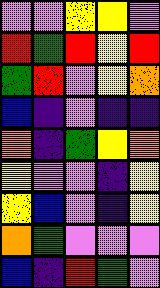[["violet", "violet", "yellow", "yellow", "violet"], ["red", "green", "red", "yellow", "red"], ["green", "red", "violet", "yellow", "orange"], ["blue", "indigo", "violet", "indigo", "indigo"], ["orange", "indigo", "green", "yellow", "orange"], ["yellow", "violet", "violet", "indigo", "yellow"], ["yellow", "blue", "violet", "indigo", "yellow"], ["orange", "green", "violet", "violet", "violet"], ["blue", "indigo", "red", "green", "violet"]]